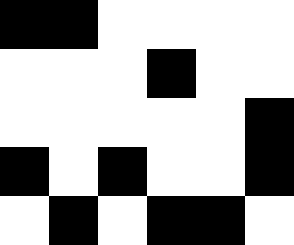[["black", "black", "white", "white", "white", "white"], ["white", "white", "white", "black", "white", "white"], ["white", "white", "white", "white", "white", "black"], ["black", "white", "black", "white", "white", "black"], ["white", "black", "white", "black", "black", "white"]]